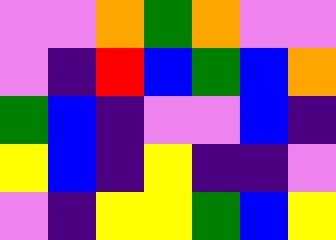[["violet", "violet", "orange", "green", "orange", "violet", "violet"], ["violet", "indigo", "red", "blue", "green", "blue", "orange"], ["green", "blue", "indigo", "violet", "violet", "blue", "indigo"], ["yellow", "blue", "indigo", "yellow", "indigo", "indigo", "violet"], ["violet", "indigo", "yellow", "yellow", "green", "blue", "yellow"]]